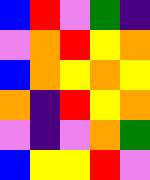[["blue", "red", "violet", "green", "indigo"], ["violet", "orange", "red", "yellow", "orange"], ["blue", "orange", "yellow", "orange", "yellow"], ["orange", "indigo", "red", "yellow", "orange"], ["violet", "indigo", "violet", "orange", "green"], ["blue", "yellow", "yellow", "red", "violet"]]